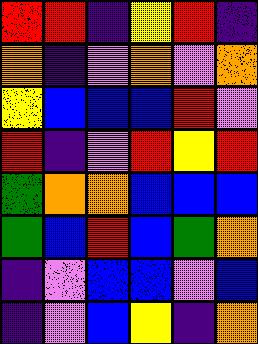[["red", "red", "indigo", "yellow", "red", "indigo"], ["orange", "indigo", "violet", "orange", "violet", "orange"], ["yellow", "blue", "blue", "blue", "red", "violet"], ["red", "indigo", "violet", "red", "yellow", "red"], ["green", "orange", "orange", "blue", "blue", "blue"], ["green", "blue", "red", "blue", "green", "orange"], ["indigo", "violet", "blue", "blue", "violet", "blue"], ["indigo", "violet", "blue", "yellow", "indigo", "orange"]]